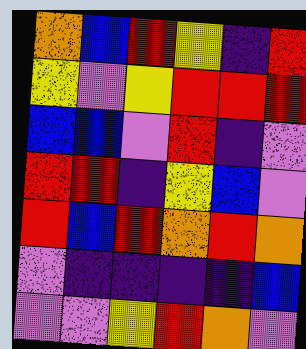[["orange", "blue", "red", "yellow", "indigo", "red"], ["yellow", "violet", "yellow", "red", "red", "red"], ["blue", "blue", "violet", "red", "indigo", "violet"], ["red", "red", "indigo", "yellow", "blue", "violet"], ["red", "blue", "red", "orange", "red", "orange"], ["violet", "indigo", "indigo", "indigo", "indigo", "blue"], ["violet", "violet", "yellow", "red", "orange", "violet"]]